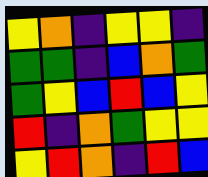[["yellow", "orange", "indigo", "yellow", "yellow", "indigo"], ["green", "green", "indigo", "blue", "orange", "green"], ["green", "yellow", "blue", "red", "blue", "yellow"], ["red", "indigo", "orange", "green", "yellow", "yellow"], ["yellow", "red", "orange", "indigo", "red", "blue"]]